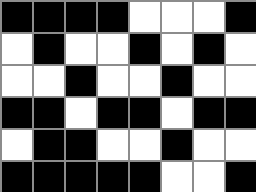[["black", "black", "black", "black", "white", "white", "white", "black"], ["white", "black", "white", "white", "black", "white", "black", "white"], ["white", "white", "black", "white", "white", "black", "white", "white"], ["black", "black", "white", "black", "black", "white", "black", "black"], ["white", "black", "black", "white", "white", "black", "white", "white"], ["black", "black", "black", "black", "black", "white", "white", "black"]]